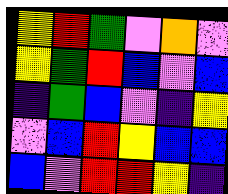[["yellow", "red", "green", "violet", "orange", "violet"], ["yellow", "green", "red", "blue", "violet", "blue"], ["indigo", "green", "blue", "violet", "indigo", "yellow"], ["violet", "blue", "red", "yellow", "blue", "blue"], ["blue", "violet", "red", "red", "yellow", "indigo"]]